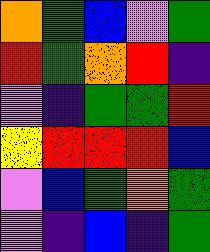[["orange", "green", "blue", "violet", "green"], ["red", "green", "orange", "red", "indigo"], ["violet", "indigo", "green", "green", "red"], ["yellow", "red", "red", "red", "blue"], ["violet", "blue", "green", "orange", "green"], ["violet", "indigo", "blue", "indigo", "green"]]